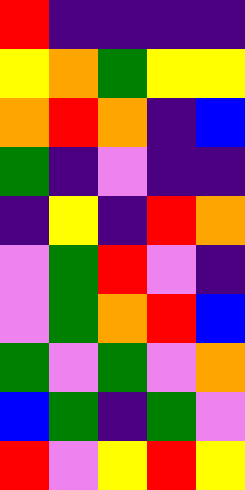[["red", "indigo", "indigo", "indigo", "indigo"], ["yellow", "orange", "green", "yellow", "yellow"], ["orange", "red", "orange", "indigo", "blue"], ["green", "indigo", "violet", "indigo", "indigo"], ["indigo", "yellow", "indigo", "red", "orange"], ["violet", "green", "red", "violet", "indigo"], ["violet", "green", "orange", "red", "blue"], ["green", "violet", "green", "violet", "orange"], ["blue", "green", "indigo", "green", "violet"], ["red", "violet", "yellow", "red", "yellow"]]